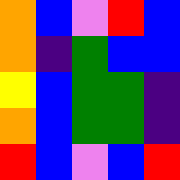[["orange", "blue", "violet", "red", "blue"], ["orange", "indigo", "green", "blue", "blue"], ["yellow", "blue", "green", "green", "indigo"], ["orange", "blue", "green", "green", "indigo"], ["red", "blue", "violet", "blue", "red"]]